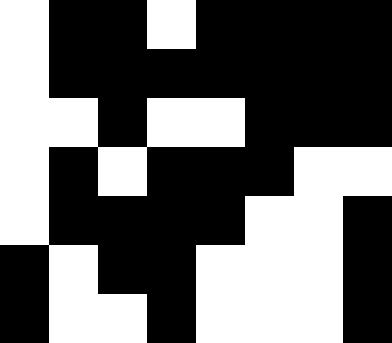[["white", "black", "black", "white", "black", "black", "black", "black"], ["white", "black", "black", "black", "black", "black", "black", "black"], ["white", "white", "black", "white", "white", "black", "black", "black"], ["white", "black", "white", "black", "black", "black", "white", "white"], ["white", "black", "black", "black", "black", "white", "white", "black"], ["black", "white", "black", "black", "white", "white", "white", "black"], ["black", "white", "white", "black", "white", "white", "white", "black"]]